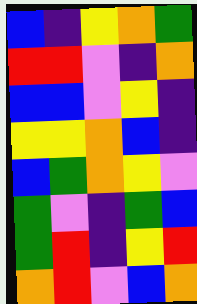[["blue", "indigo", "yellow", "orange", "green"], ["red", "red", "violet", "indigo", "orange"], ["blue", "blue", "violet", "yellow", "indigo"], ["yellow", "yellow", "orange", "blue", "indigo"], ["blue", "green", "orange", "yellow", "violet"], ["green", "violet", "indigo", "green", "blue"], ["green", "red", "indigo", "yellow", "red"], ["orange", "red", "violet", "blue", "orange"]]